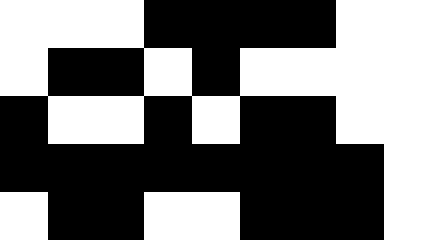[["white", "white", "white", "black", "black", "black", "black", "white", "white"], ["white", "black", "black", "white", "black", "white", "white", "white", "white"], ["black", "white", "white", "black", "white", "black", "black", "white", "white"], ["black", "black", "black", "black", "black", "black", "black", "black", "white"], ["white", "black", "black", "white", "white", "black", "black", "black", "white"]]